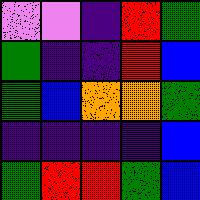[["violet", "violet", "indigo", "red", "green"], ["green", "indigo", "indigo", "red", "blue"], ["green", "blue", "orange", "orange", "green"], ["indigo", "indigo", "indigo", "indigo", "blue"], ["green", "red", "red", "green", "blue"]]